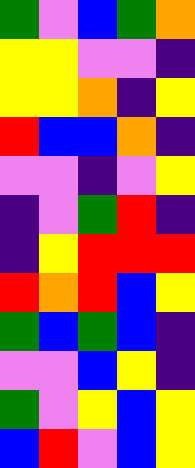[["green", "violet", "blue", "green", "orange"], ["yellow", "yellow", "violet", "violet", "indigo"], ["yellow", "yellow", "orange", "indigo", "yellow"], ["red", "blue", "blue", "orange", "indigo"], ["violet", "violet", "indigo", "violet", "yellow"], ["indigo", "violet", "green", "red", "indigo"], ["indigo", "yellow", "red", "red", "red"], ["red", "orange", "red", "blue", "yellow"], ["green", "blue", "green", "blue", "indigo"], ["violet", "violet", "blue", "yellow", "indigo"], ["green", "violet", "yellow", "blue", "yellow"], ["blue", "red", "violet", "blue", "yellow"]]